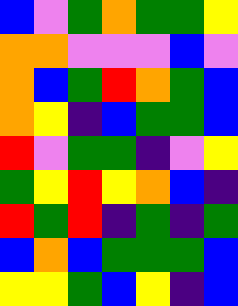[["blue", "violet", "green", "orange", "green", "green", "yellow"], ["orange", "orange", "violet", "violet", "violet", "blue", "violet"], ["orange", "blue", "green", "red", "orange", "green", "blue"], ["orange", "yellow", "indigo", "blue", "green", "green", "blue"], ["red", "violet", "green", "green", "indigo", "violet", "yellow"], ["green", "yellow", "red", "yellow", "orange", "blue", "indigo"], ["red", "green", "red", "indigo", "green", "indigo", "green"], ["blue", "orange", "blue", "green", "green", "green", "blue"], ["yellow", "yellow", "green", "blue", "yellow", "indigo", "blue"]]